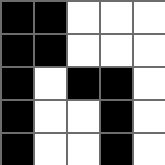[["black", "black", "white", "white", "white"], ["black", "black", "white", "white", "white"], ["black", "white", "black", "black", "white"], ["black", "white", "white", "black", "white"], ["black", "white", "white", "black", "white"]]